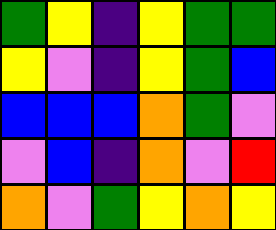[["green", "yellow", "indigo", "yellow", "green", "green"], ["yellow", "violet", "indigo", "yellow", "green", "blue"], ["blue", "blue", "blue", "orange", "green", "violet"], ["violet", "blue", "indigo", "orange", "violet", "red"], ["orange", "violet", "green", "yellow", "orange", "yellow"]]